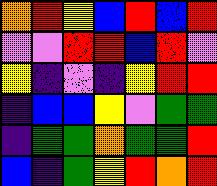[["orange", "red", "yellow", "blue", "red", "blue", "red"], ["violet", "violet", "red", "red", "blue", "red", "violet"], ["yellow", "indigo", "violet", "indigo", "yellow", "red", "red"], ["indigo", "blue", "blue", "yellow", "violet", "green", "green"], ["indigo", "green", "green", "orange", "green", "green", "red"], ["blue", "indigo", "green", "yellow", "red", "orange", "red"]]